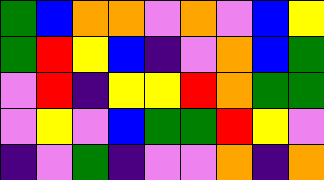[["green", "blue", "orange", "orange", "violet", "orange", "violet", "blue", "yellow"], ["green", "red", "yellow", "blue", "indigo", "violet", "orange", "blue", "green"], ["violet", "red", "indigo", "yellow", "yellow", "red", "orange", "green", "green"], ["violet", "yellow", "violet", "blue", "green", "green", "red", "yellow", "violet"], ["indigo", "violet", "green", "indigo", "violet", "violet", "orange", "indigo", "orange"]]